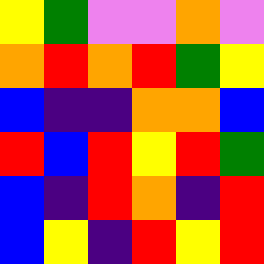[["yellow", "green", "violet", "violet", "orange", "violet"], ["orange", "red", "orange", "red", "green", "yellow"], ["blue", "indigo", "indigo", "orange", "orange", "blue"], ["red", "blue", "red", "yellow", "red", "green"], ["blue", "indigo", "red", "orange", "indigo", "red"], ["blue", "yellow", "indigo", "red", "yellow", "red"]]